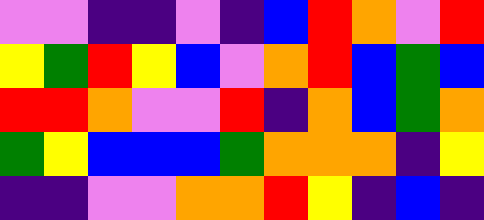[["violet", "violet", "indigo", "indigo", "violet", "indigo", "blue", "red", "orange", "violet", "red"], ["yellow", "green", "red", "yellow", "blue", "violet", "orange", "red", "blue", "green", "blue"], ["red", "red", "orange", "violet", "violet", "red", "indigo", "orange", "blue", "green", "orange"], ["green", "yellow", "blue", "blue", "blue", "green", "orange", "orange", "orange", "indigo", "yellow"], ["indigo", "indigo", "violet", "violet", "orange", "orange", "red", "yellow", "indigo", "blue", "indigo"]]